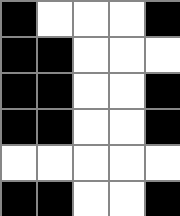[["black", "white", "white", "white", "black"], ["black", "black", "white", "white", "white"], ["black", "black", "white", "white", "black"], ["black", "black", "white", "white", "black"], ["white", "white", "white", "white", "white"], ["black", "black", "white", "white", "black"]]